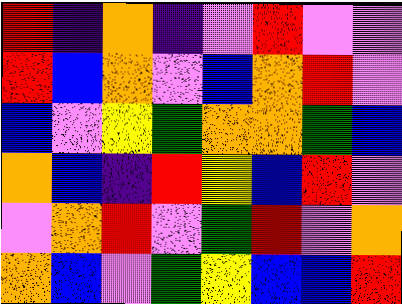[["red", "indigo", "orange", "indigo", "violet", "red", "violet", "violet"], ["red", "blue", "orange", "violet", "blue", "orange", "red", "violet"], ["blue", "violet", "yellow", "green", "orange", "orange", "green", "blue"], ["orange", "blue", "indigo", "red", "yellow", "blue", "red", "violet"], ["violet", "orange", "red", "violet", "green", "red", "violet", "orange"], ["orange", "blue", "violet", "green", "yellow", "blue", "blue", "red"]]